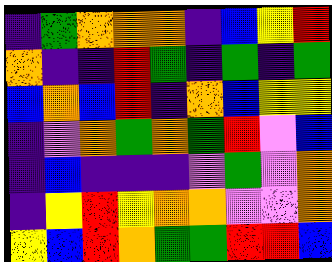[["indigo", "green", "orange", "orange", "orange", "indigo", "blue", "yellow", "red"], ["orange", "indigo", "indigo", "red", "green", "indigo", "green", "indigo", "green"], ["blue", "orange", "blue", "red", "indigo", "orange", "blue", "yellow", "yellow"], ["indigo", "violet", "orange", "green", "orange", "green", "red", "violet", "blue"], ["indigo", "blue", "indigo", "indigo", "indigo", "violet", "green", "violet", "orange"], ["indigo", "yellow", "red", "yellow", "orange", "orange", "violet", "violet", "orange"], ["yellow", "blue", "red", "orange", "green", "green", "red", "red", "blue"]]